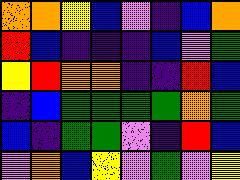[["orange", "orange", "yellow", "blue", "violet", "indigo", "blue", "orange"], ["red", "blue", "indigo", "indigo", "indigo", "blue", "violet", "green"], ["yellow", "red", "orange", "orange", "indigo", "indigo", "red", "blue"], ["indigo", "blue", "green", "green", "green", "green", "orange", "green"], ["blue", "indigo", "green", "green", "violet", "indigo", "red", "blue"], ["violet", "orange", "blue", "yellow", "violet", "green", "violet", "yellow"]]